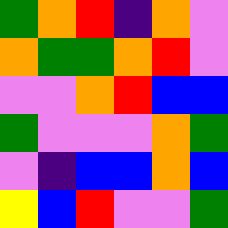[["green", "orange", "red", "indigo", "orange", "violet"], ["orange", "green", "green", "orange", "red", "violet"], ["violet", "violet", "orange", "red", "blue", "blue"], ["green", "violet", "violet", "violet", "orange", "green"], ["violet", "indigo", "blue", "blue", "orange", "blue"], ["yellow", "blue", "red", "violet", "violet", "green"]]